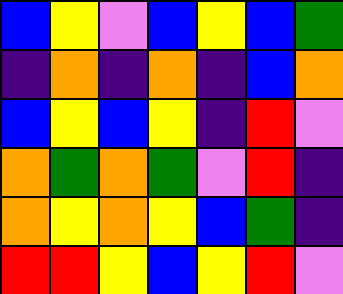[["blue", "yellow", "violet", "blue", "yellow", "blue", "green"], ["indigo", "orange", "indigo", "orange", "indigo", "blue", "orange"], ["blue", "yellow", "blue", "yellow", "indigo", "red", "violet"], ["orange", "green", "orange", "green", "violet", "red", "indigo"], ["orange", "yellow", "orange", "yellow", "blue", "green", "indigo"], ["red", "red", "yellow", "blue", "yellow", "red", "violet"]]